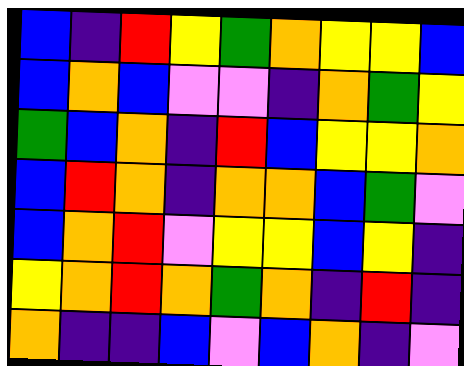[["blue", "indigo", "red", "yellow", "green", "orange", "yellow", "yellow", "blue"], ["blue", "orange", "blue", "violet", "violet", "indigo", "orange", "green", "yellow"], ["green", "blue", "orange", "indigo", "red", "blue", "yellow", "yellow", "orange"], ["blue", "red", "orange", "indigo", "orange", "orange", "blue", "green", "violet"], ["blue", "orange", "red", "violet", "yellow", "yellow", "blue", "yellow", "indigo"], ["yellow", "orange", "red", "orange", "green", "orange", "indigo", "red", "indigo"], ["orange", "indigo", "indigo", "blue", "violet", "blue", "orange", "indigo", "violet"]]